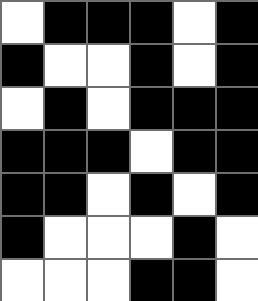[["white", "black", "black", "black", "white", "black"], ["black", "white", "white", "black", "white", "black"], ["white", "black", "white", "black", "black", "black"], ["black", "black", "black", "white", "black", "black"], ["black", "black", "white", "black", "white", "black"], ["black", "white", "white", "white", "black", "white"], ["white", "white", "white", "black", "black", "white"]]